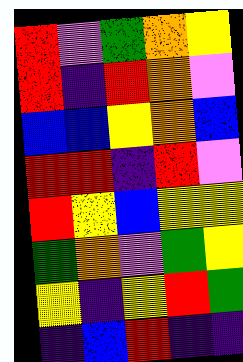[["red", "violet", "green", "orange", "yellow"], ["red", "indigo", "red", "orange", "violet"], ["blue", "blue", "yellow", "orange", "blue"], ["red", "red", "indigo", "red", "violet"], ["red", "yellow", "blue", "yellow", "yellow"], ["green", "orange", "violet", "green", "yellow"], ["yellow", "indigo", "yellow", "red", "green"], ["indigo", "blue", "red", "indigo", "indigo"]]